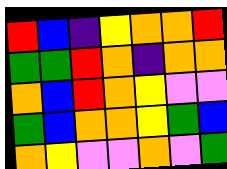[["red", "blue", "indigo", "yellow", "orange", "orange", "red"], ["green", "green", "red", "orange", "indigo", "orange", "orange"], ["orange", "blue", "red", "orange", "yellow", "violet", "violet"], ["green", "blue", "orange", "orange", "yellow", "green", "blue"], ["orange", "yellow", "violet", "violet", "orange", "violet", "green"]]